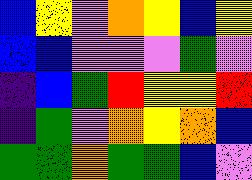[["blue", "yellow", "violet", "orange", "yellow", "blue", "yellow"], ["blue", "blue", "violet", "violet", "violet", "green", "violet"], ["indigo", "blue", "green", "red", "yellow", "yellow", "red"], ["indigo", "green", "violet", "orange", "yellow", "orange", "blue"], ["green", "green", "orange", "green", "green", "blue", "violet"]]